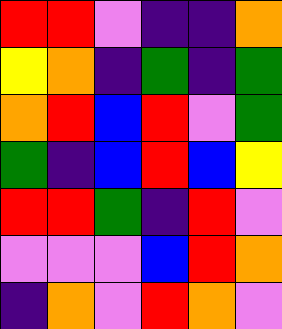[["red", "red", "violet", "indigo", "indigo", "orange"], ["yellow", "orange", "indigo", "green", "indigo", "green"], ["orange", "red", "blue", "red", "violet", "green"], ["green", "indigo", "blue", "red", "blue", "yellow"], ["red", "red", "green", "indigo", "red", "violet"], ["violet", "violet", "violet", "blue", "red", "orange"], ["indigo", "orange", "violet", "red", "orange", "violet"]]